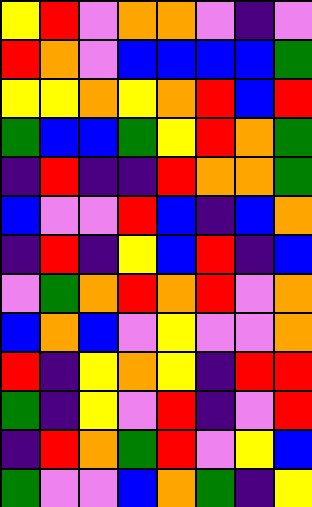[["yellow", "red", "violet", "orange", "orange", "violet", "indigo", "violet"], ["red", "orange", "violet", "blue", "blue", "blue", "blue", "green"], ["yellow", "yellow", "orange", "yellow", "orange", "red", "blue", "red"], ["green", "blue", "blue", "green", "yellow", "red", "orange", "green"], ["indigo", "red", "indigo", "indigo", "red", "orange", "orange", "green"], ["blue", "violet", "violet", "red", "blue", "indigo", "blue", "orange"], ["indigo", "red", "indigo", "yellow", "blue", "red", "indigo", "blue"], ["violet", "green", "orange", "red", "orange", "red", "violet", "orange"], ["blue", "orange", "blue", "violet", "yellow", "violet", "violet", "orange"], ["red", "indigo", "yellow", "orange", "yellow", "indigo", "red", "red"], ["green", "indigo", "yellow", "violet", "red", "indigo", "violet", "red"], ["indigo", "red", "orange", "green", "red", "violet", "yellow", "blue"], ["green", "violet", "violet", "blue", "orange", "green", "indigo", "yellow"]]